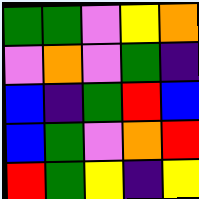[["green", "green", "violet", "yellow", "orange"], ["violet", "orange", "violet", "green", "indigo"], ["blue", "indigo", "green", "red", "blue"], ["blue", "green", "violet", "orange", "red"], ["red", "green", "yellow", "indigo", "yellow"]]